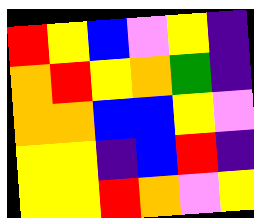[["red", "yellow", "blue", "violet", "yellow", "indigo"], ["orange", "red", "yellow", "orange", "green", "indigo"], ["orange", "orange", "blue", "blue", "yellow", "violet"], ["yellow", "yellow", "indigo", "blue", "red", "indigo"], ["yellow", "yellow", "red", "orange", "violet", "yellow"]]